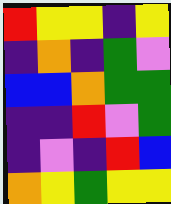[["red", "yellow", "yellow", "indigo", "yellow"], ["indigo", "orange", "indigo", "green", "violet"], ["blue", "blue", "orange", "green", "green"], ["indigo", "indigo", "red", "violet", "green"], ["indigo", "violet", "indigo", "red", "blue"], ["orange", "yellow", "green", "yellow", "yellow"]]